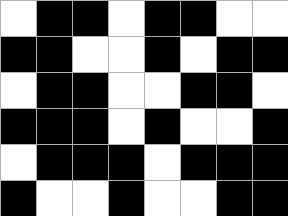[["white", "black", "black", "white", "black", "black", "white", "white"], ["black", "black", "white", "white", "black", "white", "black", "black"], ["white", "black", "black", "white", "white", "black", "black", "white"], ["black", "black", "black", "white", "black", "white", "white", "black"], ["white", "black", "black", "black", "white", "black", "black", "black"], ["black", "white", "white", "black", "white", "white", "black", "black"]]